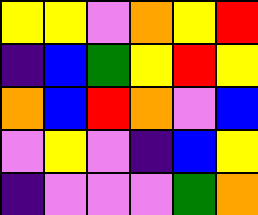[["yellow", "yellow", "violet", "orange", "yellow", "red"], ["indigo", "blue", "green", "yellow", "red", "yellow"], ["orange", "blue", "red", "orange", "violet", "blue"], ["violet", "yellow", "violet", "indigo", "blue", "yellow"], ["indigo", "violet", "violet", "violet", "green", "orange"]]